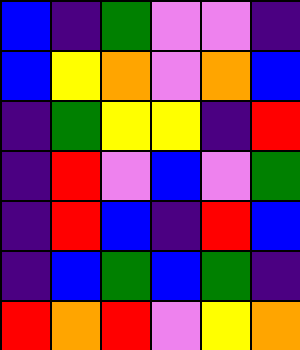[["blue", "indigo", "green", "violet", "violet", "indigo"], ["blue", "yellow", "orange", "violet", "orange", "blue"], ["indigo", "green", "yellow", "yellow", "indigo", "red"], ["indigo", "red", "violet", "blue", "violet", "green"], ["indigo", "red", "blue", "indigo", "red", "blue"], ["indigo", "blue", "green", "blue", "green", "indigo"], ["red", "orange", "red", "violet", "yellow", "orange"]]